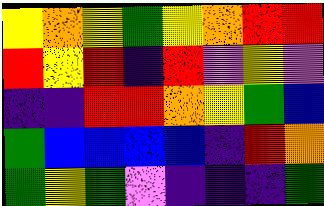[["yellow", "orange", "yellow", "green", "yellow", "orange", "red", "red"], ["red", "yellow", "red", "indigo", "red", "violet", "yellow", "violet"], ["indigo", "indigo", "red", "red", "orange", "yellow", "green", "blue"], ["green", "blue", "blue", "blue", "blue", "indigo", "red", "orange"], ["green", "yellow", "green", "violet", "indigo", "indigo", "indigo", "green"]]